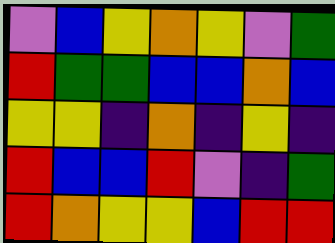[["violet", "blue", "yellow", "orange", "yellow", "violet", "green"], ["red", "green", "green", "blue", "blue", "orange", "blue"], ["yellow", "yellow", "indigo", "orange", "indigo", "yellow", "indigo"], ["red", "blue", "blue", "red", "violet", "indigo", "green"], ["red", "orange", "yellow", "yellow", "blue", "red", "red"]]